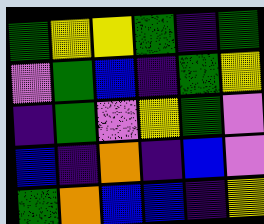[["green", "yellow", "yellow", "green", "indigo", "green"], ["violet", "green", "blue", "indigo", "green", "yellow"], ["indigo", "green", "violet", "yellow", "green", "violet"], ["blue", "indigo", "orange", "indigo", "blue", "violet"], ["green", "orange", "blue", "blue", "indigo", "yellow"]]